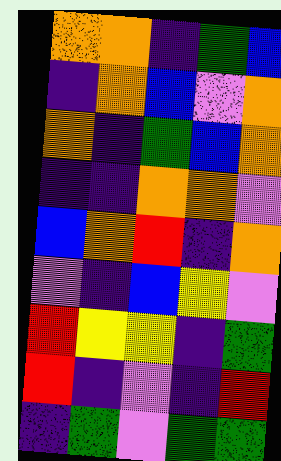[["orange", "orange", "indigo", "green", "blue"], ["indigo", "orange", "blue", "violet", "orange"], ["orange", "indigo", "green", "blue", "orange"], ["indigo", "indigo", "orange", "orange", "violet"], ["blue", "orange", "red", "indigo", "orange"], ["violet", "indigo", "blue", "yellow", "violet"], ["red", "yellow", "yellow", "indigo", "green"], ["red", "indigo", "violet", "indigo", "red"], ["indigo", "green", "violet", "green", "green"]]